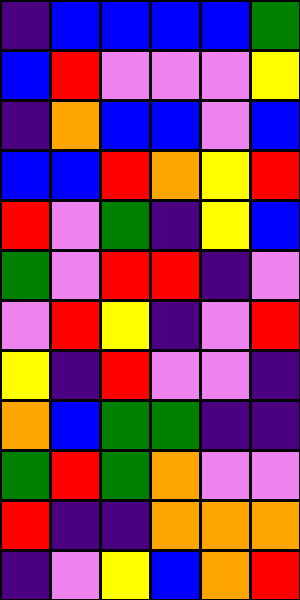[["indigo", "blue", "blue", "blue", "blue", "green"], ["blue", "red", "violet", "violet", "violet", "yellow"], ["indigo", "orange", "blue", "blue", "violet", "blue"], ["blue", "blue", "red", "orange", "yellow", "red"], ["red", "violet", "green", "indigo", "yellow", "blue"], ["green", "violet", "red", "red", "indigo", "violet"], ["violet", "red", "yellow", "indigo", "violet", "red"], ["yellow", "indigo", "red", "violet", "violet", "indigo"], ["orange", "blue", "green", "green", "indigo", "indigo"], ["green", "red", "green", "orange", "violet", "violet"], ["red", "indigo", "indigo", "orange", "orange", "orange"], ["indigo", "violet", "yellow", "blue", "orange", "red"]]